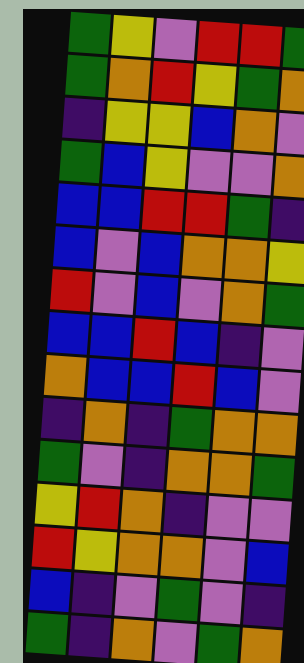[["green", "yellow", "violet", "red", "red", "green"], ["green", "orange", "red", "yellow", "green", "orange"], ["indigo", "yellow", "yellow", "blue", "orange", "violet"], ["green", "blue", "yellow", "violet", "violet", "orange"], ["blue", "blue", "red", "red", "green", "indigo"], ["blue", "violet", "blue", "orange", "orange", "yellow"], ["red", "violet", "blue", "violet", "orange", "green"], ["blue", "blue", "red", "blue", "indigo", "violet"], ["orange", "blue", "blue", "red", "blue", "violet"], ["indigo", "orange", "indigo", "green", "orange", "orange"], ["green", "violet", "indigo", "orange", "orange", "green"], ["yellow", "red", "orange", "indigo", "violet", "violet"], ["red", "yellow", "orange", "orange", "violet", "blue"], ["blue", "indigo", "violet", "green", "violet", "indigo"], ["green", "indigo", "orange", "violet", "green", "orange"]]